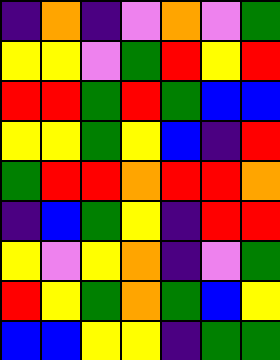[["indigo", "orange", "indigo", "violet", "orange", "violet", "green"], ["yellow", "yellow", "violet", "green", "red", "yellow", "red"], ["red", "red", "green", "red", "green", "blue", "blue"], ["yellow", "yellow", "green", "yellow", "blue", "indigo", "red"], ["green", "red", "red", "orange", "red", "red", "orange"], ["indigo", "blue", "green", "yellow", "indigo", "red", "red"], ["yellow", "violet", "yellow", "orange", "indigo", "violet", "green"], ["red", "yellow", "green", "orange", "green", "blue", "yellow"], ["blue", "blue", "yellow", "yellow", "indigo", "green", "green"]]